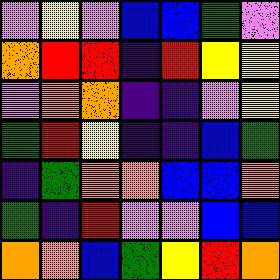[["violet", "yellow", "violet", "blue", "blue", "green", "violet"], ["orange", "red", "red", "indigo", "red", "yellow", "yellow"], ["violet", "orange", "orange", "indigo", "indigo", "violet", "yellow"], ["green", "red", "yellow", "indigo", "indigo", "blue", "green"], ["indigo", "green", "orange", "orange", "blue", "blue", "orange"], ["green", "indigo", "red", "violet", "violet", "blue", "blue"], ["orange", "orange", "blue", "green", "yellow", "red", "orange"]]